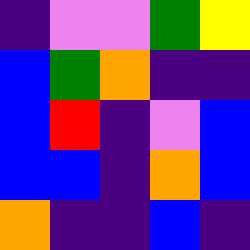[["indigo", "violet", "violet", "green", "yellow"], ["blue", "green", "orange", "indigo", "indigo"], ["blue", "red", "indigo", "violet", "blue"], ["blue", "blue", "indigo", "orange", "blue"], ["orange", "indigo", "indigo", "blue", "indigo"]]